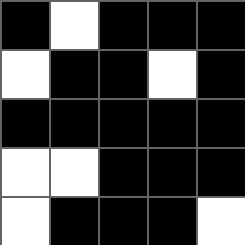[["black", "white", "black", "black", "black"], ["white", "black", "black", "white", "black"], ["black", "black", "black", "black", "black"], ["white", "white", "black", "black", "black"], ["white", "black", "black", "black", "white"]]